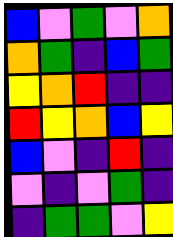[["blue", "violet", "green", "violet", "orange"], ["orange", "green", "indigo", "blue", "green"], ["yellow", "orange", "red", "indigo", "indigo"], ["red", "yellow", "orange", "blue", "yellow"], ["blue", "violet", "indigo", "red", "indigo"], ["violet", "indigo", "violet", "green", "indigo"], ["indigo", "green", "green", "violet", "yellow"]]